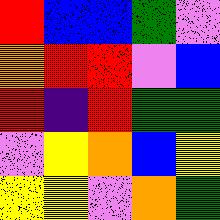[["red", "blue", "blue", "green", "violet"], ["orange", "red", "red", "violet", "blue"], ["red", "indigo", "red", "green", "green"], ["violet", "yellow", "orange", "blue", "yellow"], ["yellow", "yellow", "violet", "orange", "green"]]